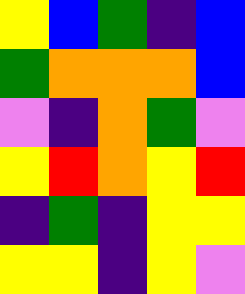[["yellow", "blue", "green", "indigo", "blue"], ["green", "orange", "orange", "orange", "blue"], ["violet", "indigo", "orange", "green", "violet"], ["yellow", "red", "orange", "yellow", "red"], ["indigo", "green", "indigo", "yellow", "yellow"], ["yellow", "yellow", "indigo", "yellow", "violet"]]